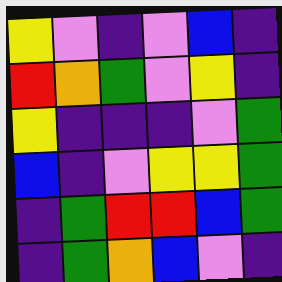[["yellow", "violet", "indigo", "violet", "blue", "indigo"], ["red", "orange", "green", "violet", "yellow", "indigo"], ["yellow", "indigo", "indigo", "indigo", "violet", "green"], ["blue", "indigo", "violet", "yellow", "yellow", "green"], ["indigo", "green", "red", "red", "blue", "green"], ["indigo", "green", "orange", "blue", "violet", "indigo"]]